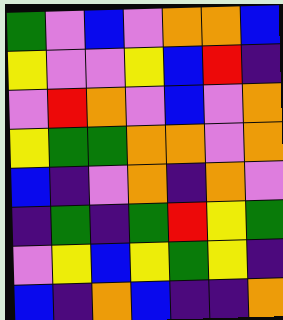[["green", "violet", "blue", "violet", "orange", "orange", "blue"], ["yellow", "violet", "violet", "yellow", "blue", "red", "indigo"], ["violet", "red", "orange", "violet", "blue", "violet", "orange"], ["yellow", "green", "green", "orange", "orange", "violet", "orange"], ["blue", "indigo", "violet", "orange", "indigo", "orange", "violet"], ["indigo", "green", "indigo", "green", "red", "yellow", "green"], ["violet", "yellow", "blue", "yellow", "green", "yellow", "indigo"], ["blue", "indigo", "orange", "blue", "indigo", "indigo", "orange"]]